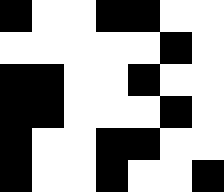[["black", "white", "white", "black", "black", "white", "white"], ["white", "white", "white", "white", "white", "black", "white"], ["black", "black", "white", "white", "black", "white", "white"], ["black", "black", "white", "white", "white", "black", "white"], ["black", "white", "white", "black", "black", "white", "white"], ["black", "white", "white", "black", "white", "white", "black"]]